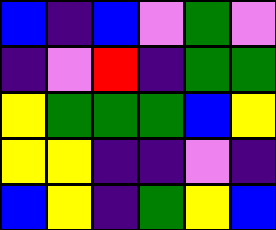[["blue", "indigo", "blue", "violet", "green", "violet"], ["indigo", "violet", "red", "indigo", "green", "green"], ["yellow", "green", "green", "green", "blue", "yellow"], ["yellow", "yellow", "indigo", "indigo", "violet", "indigo"], ["blue", "yellow", "indigo", "green", "yellow", "blue"]]